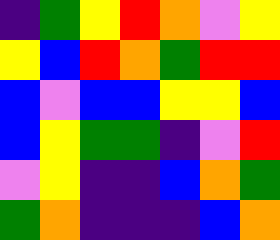[["indigo", "green", "yellow", "red", "orange", "violet", "yellow"], ["yellow", "blue", "red", "orange", "green", "red", "red"], ["blue", "violet", "blue", "blue", "yellow", "yellow", "blue"], ["blue", "yellow", "green", "green", "indigo", "violet", "red"], ["violet", "yellow", "indigo", "indigo", "blue", "orange", "green"], ["green", "orange", "indigo", "indigo", "indigo", "blue", "orange"]]